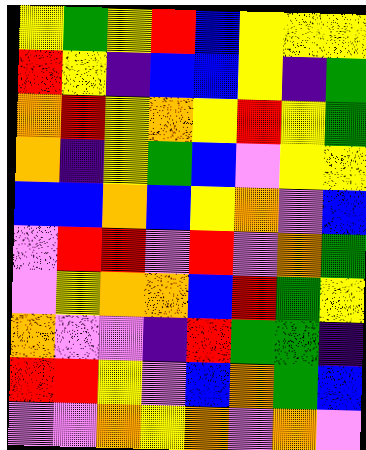[["yellow", "green", "yellow", "red", "blue", "yellow", "yellow", "yellow"], ["red", "yellow", "indigo", "blue", "blue", "yellow", "indigo", "green"], ["orange", "red", "yellow", "orange", "yellow", "red", "yellow", "green"], ["orange", "indigo", "yellow", "green", "blue", "violet", "yellow", "yellow"], ["blue", "blue", "orange", "blue", "yellow", "orange", "violet", "blue"], ["violet", "red", "red", "violet", "red", "violet", "orange", "green"], ["violet", "yellow", "orange", "orange", "blue", "red", "green", "yellow"], ["orange", "violet", "violet", "indigo", "red", "green", "green", "indigo"], ["red", "red", "yellow", "violet", "blue", "orange", "green", "blue"], ["violet", "violet", "orange", "yellow", "orange", "violet", "orange", "violet"]]